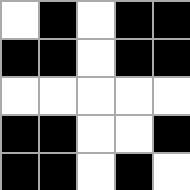[["white", "black", "white", "black", "black"], ["black", "black", "white", "black", "black"], ["white", "white", "white", "white", "white"], ["black", "black", "white", "white", "black"], ["black", "black", "white", "black", "white"]]